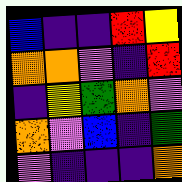[["blue", "indigo", "indigo", "red", "yellow"], ["orange", "orange", "violet", "indigo", "red"], ["indigo", "yellow", "green", "orange", "violet"], ["orange", "violet", "blue", "indigo", "green"], ["violet", "indigo", "indigo", "indigo", "orange"]]